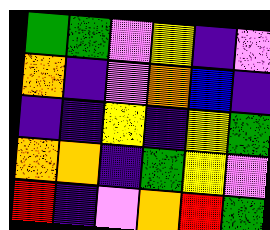[["green", "green", "violet", "yellow", "indigo", "violet"], ["orange", "indigo", "violet", "orange", "blue", "indigo"], ["indigo", "indigo", "yellow", "indigo", "yellow", "green"], ["orange", "orange", "indigo", "green", "yellow", "violet"], ["red", "indigo", "violet", "orange", "red", "green"]]